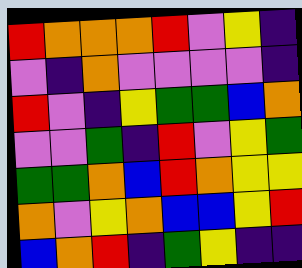[["red", "orange", "orange", "orange", "red", "violet", "yellow", "indigo"], ["violet", "indigo", "orange", "violet", "violet", "violet", "violet", "indigo"], ["red", "violet", "indigo", "yellow", "green", "green", "blue", "orange"], ["violet", "violet", "green", "indigo", "red", "violet", "yellow", "green"], ["green", "green", "orange", "blue", "red", "orange", "yellow", "yellow"], ["orange", "violet", "yellow", "orange", "blue", "blue", "yellow", "red"], ["blue", "orange", "red", "indigo", "green", "yellow", "indigo", "indigo"]]